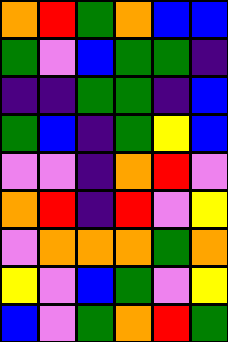[["orange", "red", "green", "orange", "blue", "blue"], ["green", "violet", "blue", "green", "green", "indigo"], ["indigo", "indigo", "green", "green", "indigo", "blue"], ["green", "blue", "indigo", "green", "yellow", "blue"], ["violet", "violet", "indigo", "orange", "red", "violet"], ["orange", "red", "indigo", "red", "violet", "yellow"], ["violet", "orange", "orange", "orange", "green", "orange"], ["yellow", "violet", "blue", "green", "violet", "yellow"], ["blue", "violet", "green", "orange", "red", "green"]]